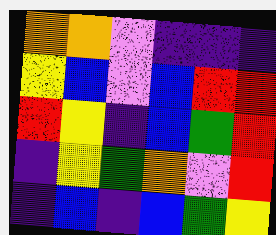[["orange", "orange", "violet", "indigo", "indigo", "indigo"], ["yellow", "blue", "violet", "blue", "red", "red"], ["red", "yellow", "indigo", "blue", "green", "red"], ["indigo", "yellow", "green", "orange", "violet", "red"], ["indigo", "blue", "indigo", "blue", "green", "yellow"]]